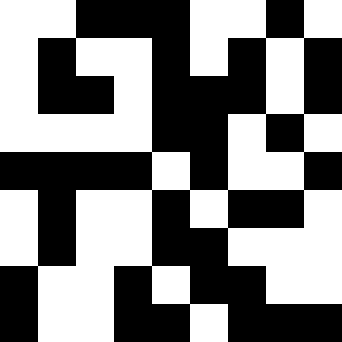[["white", "white", "black", "black", "black", "white", "white", "black", "white"], ["white", "black", "white", "white", "black", "white", "black", "white", "black"], ["white", "black", "black", "white", "black", "black", "black", "white", "black"], ["white", "white", "white", "white", "black", "black", "white", "black", "white"], ["black", "black", "black", "black", "white", "black", "white", "white", "black"], ["white", "black", "white", "white", "black", "white", "black", "black", "white"], ["white", "black", "white", "white", "black", "black", "white", "white", "white"], ["black", "white", "white", "black", "white", "black", "black", "white", "white"], ["black", "white", "white", "black", "black", "white", "black", "black", "black"]]